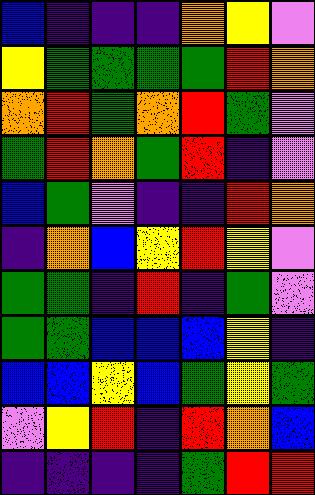[["blue", "indigo", "indigo", "indigo", "orange", "yellow", "violet"], ["yellow", "green", "green", "green", "green", "red", "orange"], ["orange", "red", "green", "orange", "red", "green", "violet"], ["green", "red", "orange", "green", "red", "indigo", "violet"], ["blue", "green", "violet", "indigo", "indigo", "red", "orange"], ["indigo", "orange", "blue", "yellow", "red", "yellow", "violet"], ["green", "green", "indigo", "red", "indigo", "green", "violet"], ["green", "green", "blue", "blue", "blue", "yellow", "indigo"], ["blue", "blue", "yellow", "blue", "green", "yellow", "green"], ["violet", "yellow", "red", "indigo", "red", "orange", "blue"], ["indigo", "indigo", "indigo", "indigo", "green", "red", "red"]]